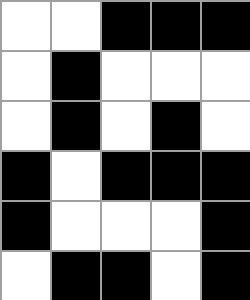[["white", "white", "black", "black", "black"], ["white", "black", "white", "white", "white"], ["white", "black", "white", "black", "white"], ["black", "white", "black", "black", "black"], ["black", "white", "white", "white", "black"], ["white", "black", "black", "white", "black"]]